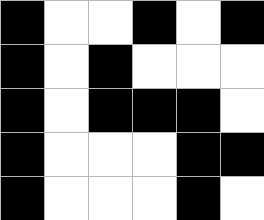[["black", "white", "white", "black", "white", "black"], ["black", "white", "black", "white", "white", "white"], ["black", "white", "black", "black", "black", "white"], ["black", "white", "white", "white", "black", "black"], ["black", "white", "white", "white", "black", "white"]]